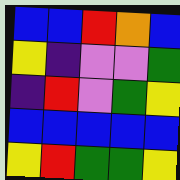[["blue", "blue", "red", "orange", "blue"], ["yellow", "indigo", "violet", "violet", "green"], ["indigo", "red", "violet", "green", "yellow"], ["blue", "blue", "blue", "blue", "blue"], ["yellow", "red", "green", "green", "yellow"]]